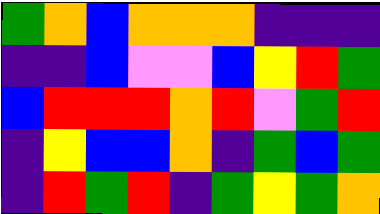[["green", "orange", "blue", "orange", "orange", "orange", "indigo", "indigo", "indigo"], ["indigo", "indigo", "blue", "violet", "violet", "blue", "yellow", "red", "green"], ["blue", "red", "red", "red", "orange", "red", "violet", "green", "red"], ["indigo", "yellow", "blue", "blue", "orange", "indigo", "green", "blue", "green"], ["indigo", "red", "green", "red", "indigo", "green", "yellow", "green", "orange"]]